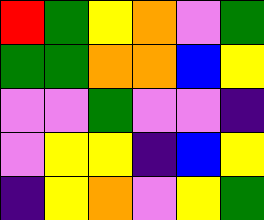[["red", "green", "yellow", "orange", "violet", "green"], ["green", "green", "orange", "orange", "blue", "yellow"], ["violet", "violet", "green", "violet", "violet", "indigo"], ["violet", "yellow", "yellow", "indigo", "blue", "yellow"], ["indigo", "yellow", "orange", "violet", "yellow", "green"]]